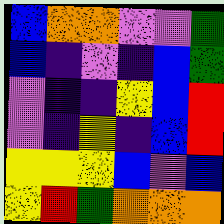[["blue", "orange", "orange", "violet", "violet", "green"], ["blue", "indigo", "violet", "indigo", "blue", "green"], ["violet", "indigo", "indigo", "yellow", "blue", "red"], ["violet", "indigo", "yellow", "indigo", "blue", "red"], ["yellow", "yellow", "yellow", "blue", "violet", "blue"], ["yellow", "red", "green", "orange", "orange", "orange"]]